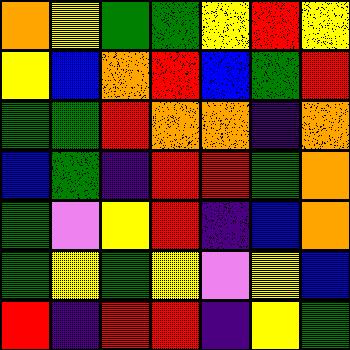[["orange", "yellow", "green", "green", "yellow", "red", "yellow"], ["yellow", "blue", "orange", "red", "blue", "green", "red"], ["green", "green", "red", "orange", "orange", "indigo", "orange"], ["blue", "green", "indigo", "red", "red", "green", "orange"], ["green", "violet", "yellow", "red", "indigo", "blue", "orange"], ["green", "yellow", "green", "yellow", "violet", "yellow", "blue"], ["red", "indigo", "red", "red", "indigo", "yellow", "green"]]